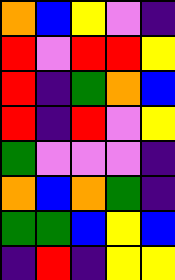[["orange", "blue", "yellow", "violet", "indigo"], ["red", "violet", "red", "red", "yellow"], ["red", "indigo", "green", "orange", "blue"], ["red", "indigo", "red", "violet", "yellow"], ["green", "violet", "violet", "violet", "indigo"], ["orange", "blue", "orange", "green", "indigo"], ["green", "green", "blue", "yellow", "blue"], ["indigo", "red", "indigo", "yellow", "yellow"]]